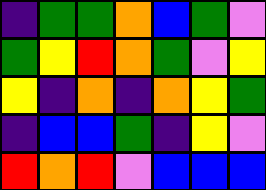[["indigo", "green", "green", "orange", "blue", "green", "violet"], ["green", "yellow", "red", "orange", "green", "violet", "yellow"], ["yellow", "indigo", "orange", "indigo", "orange", "yellow", "green"], ["indigo", "blue", "blue", "green", "indigo", "yellow", "violet"], ["red", "orange", "red", "violet", "blue", "blue", "blue"]]